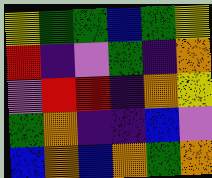[["yellow", "green", "green", "blue", "green", "yellow"], ["red", "indigo", "violet", "green", "indigo", "orange"], ["violet", "red", "red", "indigo", "orange", "yellow"], ["green", "orange", "indigo", "indigo", "blue", "violet"], ["blue", "orange", "blue", "orange", "green", "orange"]]